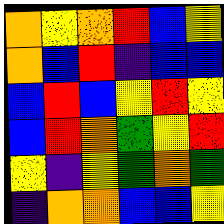[["orange", "yellow", "orange", "red", "blue", "yellow"], ["orange", "blue", "red", "indigo", "blue", "blue"], ["blue", "red", "blue", "yellow", "red", "yellow"], ["blue", "red", "orange", "green", "yellow", "red"], ["yellow", "indigo", "yellow", "green", "orange", "green"], ["indigo", "orange", "orange", "blue", "blue", "yellow"]]